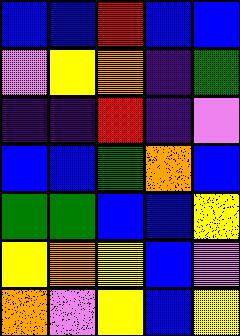[["blue", "blue", "red", "blue", "blue"], ["violet", "yellow", "orange", "indigo", "green"], ["indigo", "indigo", "red", "indigo", "violet"], ["blue", "blue", "green", "orange", "blue"], ["green", "green", "blue", "blue", "yellow"], ["yellow", "orange", "yellow", "blue", "violet"], ["orange", "violet", "yellow", "blue", "yellow"]]